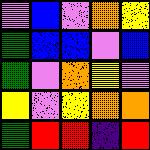[["violet", "blue", "violet", "orange", "yellow"], ["green", "blue", "blue", "violet", "blue"], ["green", "violet", "orange", "yellow", "violet"], ["yellow", "violet", "yellow", "orange", "orange"], ["green", "red", "red", "indigo", "red"]]